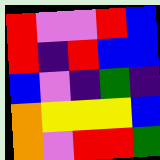[["red", "violet", "violet", "red", "blue"], ["red", "indigo", "red", "blue", "blue"], ["blue", "violet", "indigo", "green", "indigo"], ["orange", "yellow", "yellow", "yellow", "blue"], ["orange", "violet", "red", "red", "green"]]